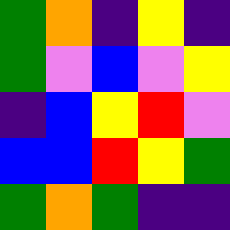[["green", "orange", "indigo", "yellow", "indigo"], ["green", "violet", "blue", "violet", "yellow"], ["indigo", "blue", "yellow", "red", "violet"], ["blue", "blue", "red", "yellow", "green"], ["green", "orange", "green", "indigo", "indigo"]]